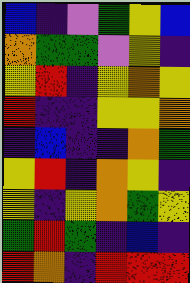[["blue", "indigo", "violet", "green", "yellow", "blue"], ["orange", "green", "green", "violet", "yellow", "indigo"], ["yellow", "red", "indigo", "yellow", "orange", "yellow"], ["red", "indigo", "indigo", "yellow", "yellow", "orange"], ["indigo", "blue", "indigo", "indigo", "orange", "green"], ["yellow", "red", "indigo", "orange", "yellow", "indigo"], ["yellow", "indigo", "yellow", "orange", "green", "yellow"], ["green", "red", "green", "indigo", "blue", "indigo"], ["red", "orange", "indigo", "red", "red", "red"]]